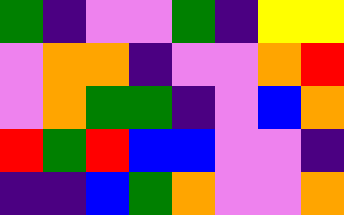[["green", "indigo", "violet", "violet", "green", "indigo", "yellow", "yellow"], ["violet", "orange", "orange", "indigo", "violet", "violet", "orange", "red"], ["violet", "orange", "green", "green", "indigo", "violet", "blue", "orange"], ["red", "green", "red", "blue", "blue", "violet", "violet", "indigo"], ["indigo", "indigo", "blue", "green", "orange", "violet", "violet", "orange"]]